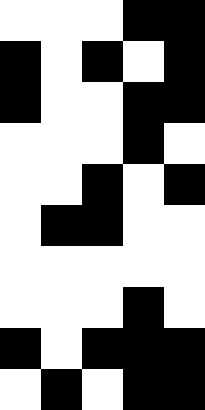[["white", "white", "white", "black", "black"], ["black", "white", "black", "white", "black"], ["black", "white", "white", "black", "black"], ["white", "white", "white", "black", "white"], ["white", "white", "black", "white", "black"], ["white", "black", "black", "white", "white"], ["white", "white", "white", "white", "white"], ["white", "white", "white", "black", "white"], ["black", "white", "black", "black", "black"], ["white", "black", "white", "black", "black"]]